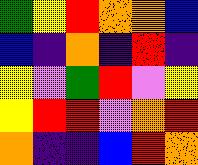[["green", "yellow", "red", "orange", "orange", "blue"], ["blue", "indigo", "orange", "indigo", "red", "indigo"], ["yellow", "violet", "green", "red", "violet", "yellow"], ["yellow", "red", "red", "violet", "orange", "red"], ["orange", "indigo", "indigo", "blue", "red", "orange"]]